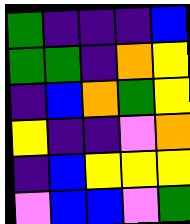[["green", "indigo", "indigo", "indigo", "blue"], ["green", "green", "indigo", "orange", "yellow"], ["indigo", "blue", "orange", "green", "yellow"], ["yellow", "indigo", "indigo", "violet", "orange"], ["indigo", "blue", "yellow", "yellow", "yellow"], ["violet", "blue", "blue", "violet", "green"]]